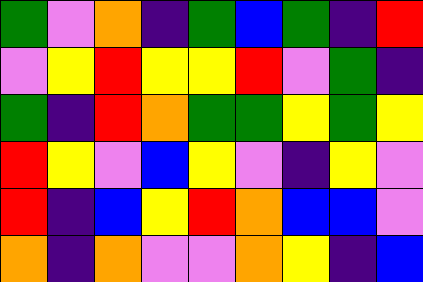[["green", "violet", "orange", "indigo", "green", "blue", "green", "indigo", "red"], ["violet", "yellow", "red", "yellow", "yellow", "red", "violet", "green", "indigo"], ["green", "indigo", "red", "orange", "green", "green", "yellow", "green", "yellow"], ["red", "yellow", "violet", "blue", "yellow", "violet", "indigo", "yellow", "violet"], ["red", "indigo", "blue", "yellow", "red", "orange", "blue", "blue", "violet"], ["orange", "indigo", "orange", "violet", "violet", "orange", "yellow", "indigo", "blue"]]